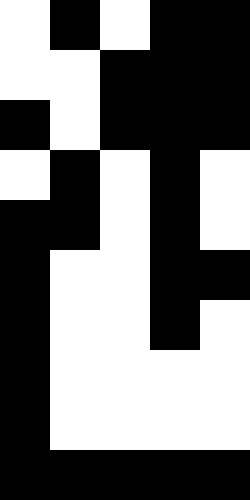[["white", "black", "white", "black", "black"], ["white", "white", "black", "black", "black"], ["black", "white", "black", "black", "black"], ["white", "black", "white", "black", "white"], ["black", "black", "white", "black", "white"], ["black", "white", "white", "black", "black"], ["black", "white", "white", "black", "white"], ["black", "white", "white", "white", "white"], ["black", "white", "white", "white", "white"], ["black", "black", "black", "black", "black"]]